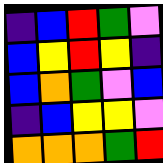[["indigo", "blue", "red", "green", "violet"], ["blue", "yellow", "red", "yellow", "indigo"], ["blue", "orange", "green", "violet", "blue"], ["indigo", "blue", "yellow", "yellow", "violet"], ["orange", "orange", "orange", "green", "red"]]